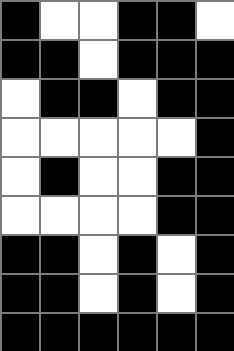[["black", "white", "white", "black", "black", "white"], ["black", "black", "white", "black", "black", "black"], ["white", "black", "black", "white", "black", "black"], ["white", "white", "white", "white", "white", "black"], ["white", "black", "white", "white", "black", "black"], ["white", "white", "white", "white", "black", "black"], ["black", "black", "white", "black", "white", "black"], ["black", "black", "white", "black", "white", "black"], ["black", "black", "black", "black", "black", "black"]]